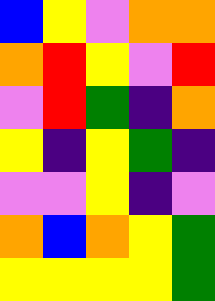[["blue", "yellow", "violet", "orange", "orange"], ["orange", "red", "yellow", "violet", "red"], ["violet", "red", "green", "indigo", "orange"], ["yellow", "indigo", "yellow", "green", "indigo"], ["violet", "violet", "yellow", "indigo", "violet"], ["orange", "blue", "orange", "yellow", "green"], ["yellow", "yellow", "yellow", "yellow", "green"]]